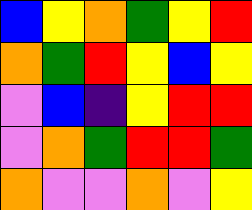[["blue", "yellow", "orange", "green", "yellow", "red"], ["orange", "green", "red", "yellow", "blue", "yellow"], ["violet", "blue", "indigo", "yellow", "red", "red"], ["violet", "orange", "green", "red", "red", "green"], ["orange", "violet", "violet", "orange", "violet", "yellow"]]